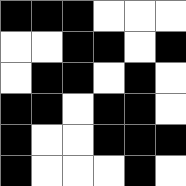[["black", "black", "black", "white", "white", "white"], ["white", "white", "black", "black", "white", "black"], ["white", "black", "black", "white", "black", "white"], ["black", "black", "white", "black", "black", "white"], ["black", "white", "white", "black", "black", "black"], ["black", "white", "white", "white", "black", "white"]]